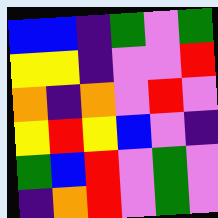[["blue", "blue", "indigo", "green", "violet", "green"], ["yellow", "yellow", "indigo", "violet", "violet", "red"], ["orange", "indigo", "orange", "violet", "red", "violet"], ["yellow", "red", "yellow", "blue", "violet", "indigo"], ["green", "blue", "red", "violet", "green", "violet"], ["indigo", "orange", "red", "violet", "green", "violet"]]